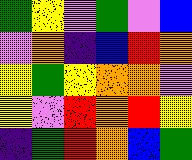[["green", "yellow", "violet", "green", "violet", "blue"], ["violet", "orange", "indigo", "blue", "red", "orange"], ["yellow", "green", "yellow", "orange", "orange", "violet"], ["yellow", "violet", "red", "orange", "red", "yellow"], ["indigo", "green", "red", "orange", "blue", "green"]]